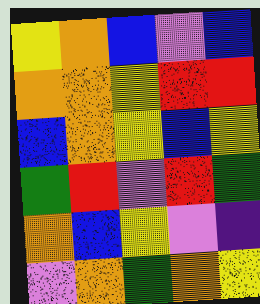[["yellow", "orange", "blue", "violet", "blue"], ["orange", "orange", "yellow", "red", "red"], ["blue", "orange", "yellow", "blue", "yellow"], ["green", "red", "violet", "red", "green"], ["orange", "blue", "yellow", "violet", "indigo"], ["violet", "orange", "green", "orange", "yellow"]]